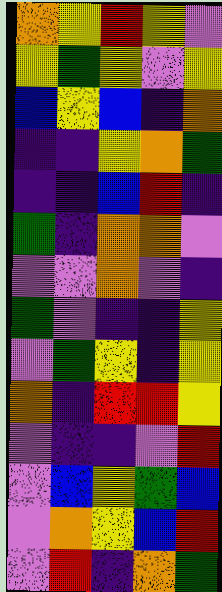[["orange", "yellow", "red", "yellow", "violet"], ["yellow", "green", "yellow", "violet", "yellow"], ["blue", "yellow", "blue", "indigo", "orange"], ["indigo", "indigo", "yellow", "orange", "green"], ["indigo", "indigo", "blue", "red", "indigo"], ["green", "indigo", "orange", "orange", "violet"], ["violet", "violet", "orange", "violet", "indigo"], ["green", "violet", "indigo", "indigo", "yellow"], ["violet", "green", "yellow", "indigo", "yellow"], ["orange", "indigo", "red", "red", "yellow"], ["violet", "indigo", "indigo", "violet", "red"], ["violet", "blue", "yellow", "green", "blue"], ["violet", "orange", "yellow", "blue", "red"], ["violet", "red", "indigo", "orange", "green"]]